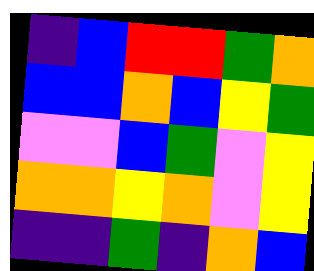[["indigo", "blue", "red", "red", "green", "orange"], ["blue", "blue", "orange", "blue", "yellow", "green"], ["violet", "violet", "blue", "green", "violet", "yellow"], ["orange", "orange", "yellow", "orange", "violet", "yellow"], ["indigo", "indigo", "green", "indigo", "orange", "blue"]]